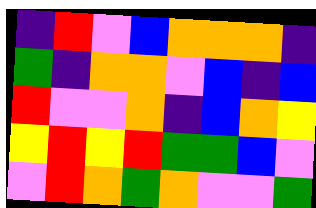[["indigo", "red", "violet", "blue", "orange", "orange", "orange", "indigo"], ["green", "indigo", "orange", "orange", "violet", "blue", "indigo", "blue"], ["red", "violet", "violet", "orange", "indigo", "blue", "orange", "yellow"], ["yellow", "red", "yellow", "red", "green", "green", "blue", "violet"], ["violet", "red", "orange", "green", "orange", "violet", "violet", "green"]]